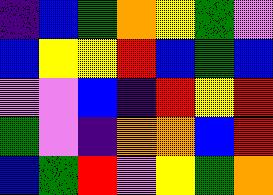[["indigo", "blue", "green", "orange", "yellow", "green", "violet"], ["blue", "yellow", "yellow", "red", "blue", "green", "blue"], ["violet", "violet", "blue", "indigo", "red", "yellow", "red"], ["green", "violet", "indigo", "orange", "orange", "blue", "red"], ["blue", "green", "red", "violet", "yellow", "green", "orange"]]